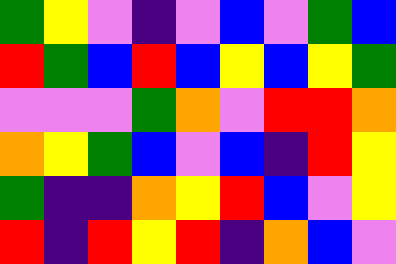[["green", "yellow", "violet", "indigo", "violet", "blue", "violet", "green", "blue"], ["red", "green", "blue", "red", "blue", "yellow", "blue", "yellow", "green"], ["violet", "violet", "violet", "green", "orange", "violet", "red", "red", "orange"], ["orange", "yellow", "green", "blue", "violet", "blue", "indigo", "red", "yellow"], ["green", "indigo", "indigo", "orange", "yellow", "red", "blue", "violet", "yellow"], ["red", "indigo", "red", "yellow", "red", "indigo", "orange", "blue", "violet"]]